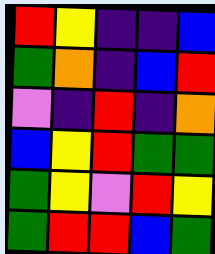[["red", "yellow", "indigo", "indigo", "blue"], ["green", "orange", "indigo", "blue", "red"], ["violet", "indigo", "red", "indigo", "orange"], ["blue", "yellow", "red", "green", "green"], ["green", "yellow", "violet", "red", "yellow"], ["green", "red", "red", "blue", "green"]]